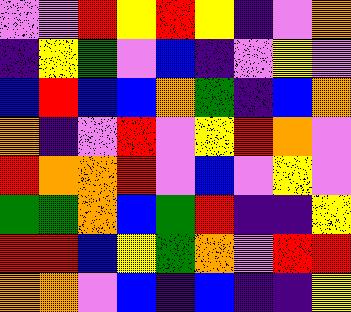[["violet", "violet", "red", "yellow", "red", "yellow", "indigo", "violet", "orange"], ["indigo", "yellow", "green", "violet", "blue", "indigo", "violet", "yellow", "violet"], ["blue", "red", "blue", "blue", "orange", "green", "indigo", "blue", "orange"], ["orange", "indigo", "violet", "red", "violet", "yellow", "red", "orange", "violet"], ["red", "orange", "orange", "red", "violet", "blue", "violet", "yellow", "violet"], ["green", "green", "orange", "blue", "green", "red", "indigo", "indigo", "yellow"], ["red", "red", "blue", "yellow", "green", "orange", "violet", "red", "red"], ["orange", "orange", "violet", "blue", "indigo", "blue", "indigo", "indigo", "yellow"]]